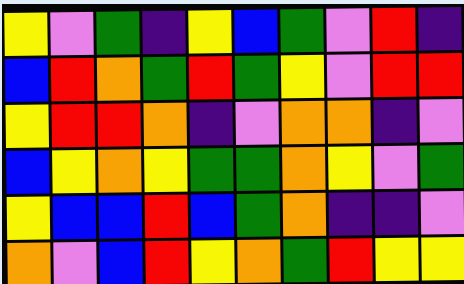[["yellow", "violet", "green", "indigo", "yellow", "blue", "green", "violet", "red", "indigo"], ["blue", "red", "orange", "green", "red", "green", "yellow", "violet", "red", "red"], ["yellow", "red", "red", "orange", "indigo", "violet", "orange", "orange", "indigo", "violet"], ["blue", "yellow", "orange", "yellow", "green", "green", "orange", "yellow", "violet", "green"], ["yellow", "blue", "blue", "red", "blue", "green", "orange", "indigo", "indigo", "violet"], ["orange", "violet", "blue", "red", "yellow", "orange", "green", "red", "yellow", "yellow"]]